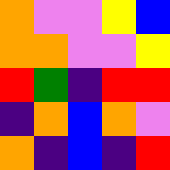[["orange", "violet", "violet", "yellow", "blue"], ["orange", "orange", "violet", "violet", "yellow"], ["red", "green", "indigo", "red", "red"], ["indigo", "orange", "blue", "orange", "violet"], ["orange", "indigo", "blue", "indigo", "red"]]